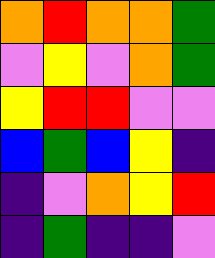[["orange", "red", "orange", "orange", "green"], ["violet", "yellow", "violet", "orange", "green"], ["yellow", "red", "red", "violet", "violet"], ["blue", "green", "blue", "yellow", "indigo"], ["indigo", "violet", "orange", "yellow", "red"], ["indigo", "green", "indigo", "indigo", "violet"]]